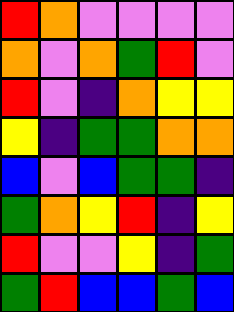[["red", "orange", "violet", "violet", "violet", "violet"], ["orange", "violet", "orange", "green", "red", "violet"], ["red", "violet", "indigo", "orange", "yellow", "yellow"], ["yellow", "indigo", "green", "green", "orange", "orange"], ["blue", "violet", "blue", "green", "green", "indigo"], ["green", "orange", "yellow", "red", "indigo", "yellow"], ["red", "violet", "violet", "yellow", "indigo", "green"], ["green", "red", "blue", "blue", "green", "blue"]]